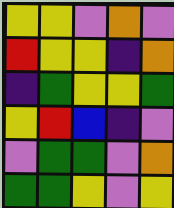[["yellow", "yellow", "violet", "orange", "violet"], ["red", "yellow", "yellow", "indigo", "orange"], ["indigo", "green", "yellow", "yellow", "green"], ["yellow", "red", "blue", "indigo", "violet"], ["violet", "green", "green", "violet", "orange"], ["green", "green", "yellow", "violet", "yellow"]]